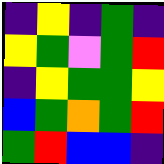[["indigo", "yellow", "indigo", "green", "indigo"], ["yellow", "green", "violet", "green", "red"], ["indigo", "yellow", "green", "green", "yellow"], ["blue", "green", "orange", "green", "red"], ["green", "red", "blue", "blue", "indigo"]]